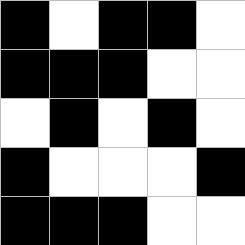[["black", "white", "black", "black", "white"], ["black", "black", "black", "white", "white"], ["white", "black", "white", "black", "white"], ["black", "white", "white", "white", "black"], ["black", "black", "black", "white", "white"]]